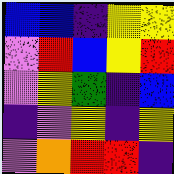[["blue", "blue", "indigo", "yellow", "yellow"], ["violet", "red", "blue", "yellow", "red"], ["violet", "yellow", "green", "indigo", "blue"], ["indigo", "violet", "yellow", "indigo", "yellow"], ["violet", "orange", "red", "red", "indigo"]]